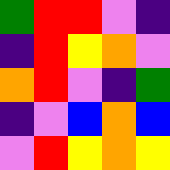[["green", "red", "red", "violet", "indigo"], ["indigo", "red", "yellow", "orange", "violet"], ["orange", "red", "violet", "indigo", "green"], ["indigo", "violet", "blue", "orange", "blue"], ["violet", "red", "yellow", "orange", "yellow"]]